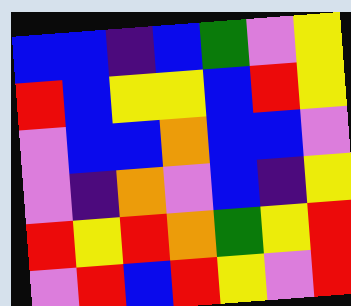[["blue", "blue", "indigo", "blue", "green", "violet", "yellow"], ["red", "blue", "yellow", "yellow", "blue", "red", "yellow"], ["violet", "blue", "blue", "orange", "blue", "blue", "violet"], ["violet", "indigo", "orange", "violet", "blue", "indigo", "yellow"], ["red", "yellow", "red", "orange", "green", "yellow", "red"], ["violet", "red", "blue", "red", "yellow", "violet", "red"]]